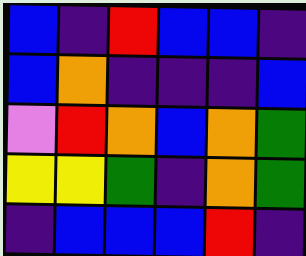[["blue", "indigo", "red", "blue", "blue", "indigo"], ["blue", "orange", "indigo", "indigo", "indigo", "blue"], ["violet", "red", "orange", "blue", "orange", "green"], ["yellow", "yellow", "green", "indigo", "orange", "green"], ["indigo", "blue", "blue", "blue", "red", "indigo"]]